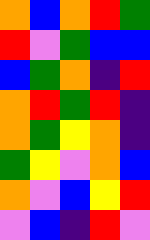[["orange", "blue", "orange", "red", "green"], ["red", "violet", "green", "blue", "blue"], ["blue", "green", "orange", "indigo", "red"], ["orange", "red", "green", "red", "indigo"], ["orange", "green", "yellow", "orange", "indigo"], ["green", "yellow", "violet", "orange", "blue"], ["orange", "violet", "blue", "yellow", "red"], ["violet", "blue", "indigo", "red", "violet"]]